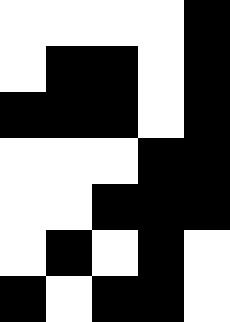[["white", "white", "white", "white", "black"], ["white", "black", "black", "white", "black"], ["black", "black", "black", "white", "black"], ["white", "white", "white", "black", "black"], ["white", "white", "black", "black", "black"], ["white", "black", "white", "black", "white"], ["black", "white", "black", "black", "white"]]